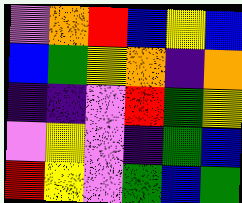[["violet", "orange", "red", "blue", "yellow", "blue"], ["blue", "green", "yellow", "orange", "indigo", "orange"], ["indigo", "indigo", "violet", "red", "green", "yellow"], ["violet", "yellow", "violet", "indigo", "green", "blue"], ["red", "yellow", "violet", "green", "blue", "green"]]